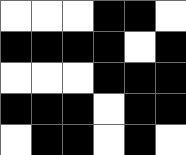[["white", "white", "white", "black", "black", "white"], ["black", "black", "black", "black", "white", "black"], ["white", "white", "white", "black", "black", "black"], ["black", "black", "black", "white", "black", "black"], ["white", "black", "black", "white", "black", "white"]]